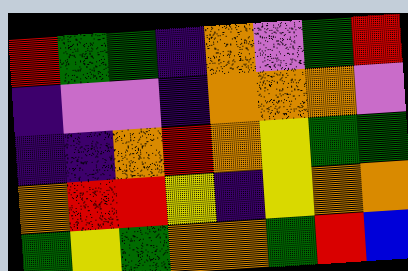[["red", "green", "green", "indigo", "orange", "violet", "green", "red"], ["indigo", "violet", "violet", "indigo", "orange", "orange", "orange", "violet"], ["indigo", "indigo", "orange", "red", "orange", "yellow", "green", "green"], ["orange", "red", "red", "yellow", "indigo", "yellow", "orange", "orange"], ["green", "yellow", "green", "orange", "orange", "green", "red", "blue"]]